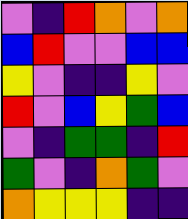[["violet", "indigo", "red", "orange", "violet", "orange"], ["blue", "red", "violet", "violet", "blue", "blue"], ["yellow", "violet", "indigo", "indigo", "yellow", "violet"], ["red", "violet", "blue", "yellow", "green", "blue"], ["violet", "indigo", "green", "green", "indigo", "red"], ["green", "violet", "indigo", "orange", "green", "violet"], ["orange", "yellow", "yellow", "yellow", "indigo", "indigo"]]